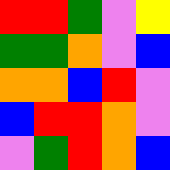[["red", "red", "green", "violet", "yellow"], ["green", "green", "orange", "violet", "blue"], ["orange", "orange", "blue", "red", "violet"], ["blue", "red", "red", "orange", "violet"], ["violet", "green", "red", "orange", "blue"]]